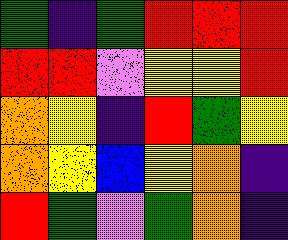[["green", "indigo", "green", "red", "red", "red"], ["red", "red", "violet", "yellow", "yellow", "red"], ["orange", "yellow", "indigo", "red", "green", "yellow"], ["orange", "yellow", "blue", "yellow", "orange", "indigo"], ["red", "green", "violet", "green", "orange", "indigo"]]